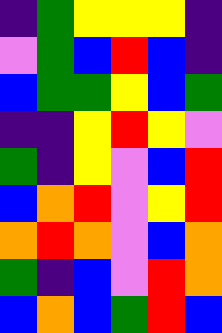[["indigo", "green", "yellow", "yellow", "yellow", "indigo"], ["violet", "green", "blue", "red", "blue", "indigo"], ["blue", "green", "green", "yellow", "blue", "green"], ["indigo", "indigo", "yellow", "red", "yellow", "violet"], ["green", "indigo", "yellow", "violet", "blue", "red"], ["blue", "orange", "red", "violet", "yellow", "red"], ["orange", "red", "orange", "violet", "blue", "orange"], ["green", "indigo", "blue", "violet", "red", "orange"], ["blue", "orange", "blue", "green", "red", "blue"]]